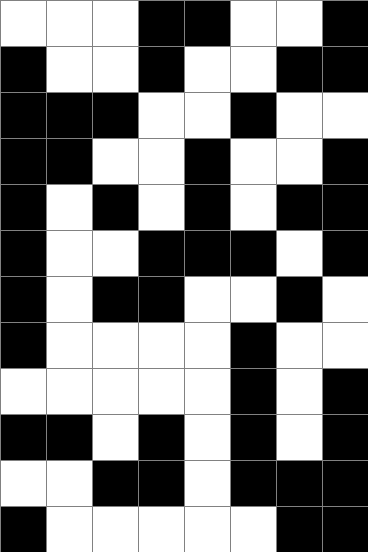[["white", "white", "white", "black", "black", "white", "white", "black"], ["black", "white", "white", "black", "white", "white", "black", "black"], ["black", "black", "black", "white", "white", "black", "white", "white"], ["black", "black", "white", "white", "black", "white", "white", "black"], ["black", "white", "black", "white", "black", "white", "black", "black"], ["black", "white", "white", "black", "black", "black", "white", "black"], ["black", "white", "black", "black", "white", "white", "black", "white"], ["black", "white", "white", "white", "white", "black", "white", "white"], ["white", "white", "white", "white", "white", "black", "white", "black"], ["black", "black", "white", "black", "white", "black", "white", "black"], ["white", "white", "black", "black", "white", "black", "black", "black"], ["black", "white", "white", "white", "white", "white", "black", "black"]]